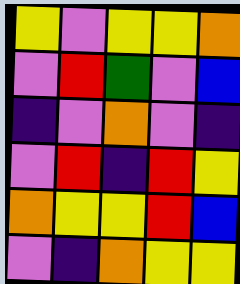[["yellow", "violet", "yellow", "yellow", "orange"], ["violet", "red", "green", "violet", "blue"], ["indigo", "violet", "orange", "violet", "indigo"], ["violet", "red", "indigo", "red", "yellow"], ["orange", "yellow", "yellow", "red", "blue"], ["violet", "indigo", "orange", "yellow", "yellow"]]